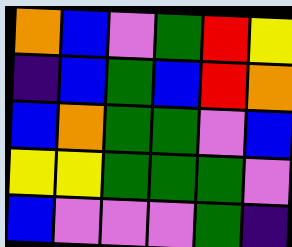[["orange", "blue", "violet", "green", "red", "yellow"], ["indigo", "blue", "green", "blue", "red", "orange"], ["blue", "orange", "green", "green", "violet", "blue"], ["yellow", "yellow", "green", "green", "green", "violet"], ["blue", "violet", "violet", "violet", "green", "indigo"]]